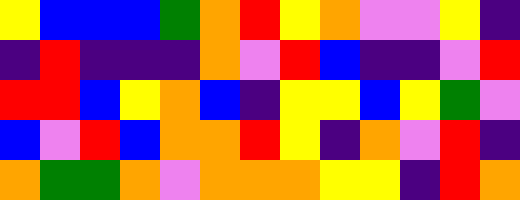[["yellow", "blue", "blue", "blue", "green", "orange", "red", "yellow", "orange", "violet", "violet", "yellow", "indigo"], ["indigo", "red", "indigo", "indigo", "indigo", "orange", "violet", "red", "blue", "indigo", "indigo", "violet", "red"], ["red", "red", "blue", "yellow", "orange", "blue", "indigo", "yellow", "yellow", "blue", "yellow", "green", "violet"], ["blue", "violet", "red", "blue", "orange", "orange", "red", "yellow", "indigo", "orange", "violet", "red", "indigo"], ["orange", "green", "green", "orange", "violet", "orange", "orange", "orange", "yellow", "yellow", "indigo", "red", "orange"]]